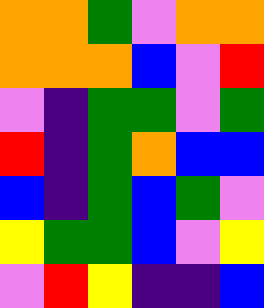[["orange", "orange", "green", "violet", "orange", "orange"], ["orange", "orange", "orange", "blue", "violet", "red"], ["violet", "indigo", "green", "green", "violet", "green"], ["red", "indigo", "green", "orange", "blue", "blue"], ["blue", "indigo", "green", "blue", "green", "violet"], ["yellow", "green", "green", "blue", "violet", "yellow"], ["violet", "red", "yellow", "indigo", "indigo", "blue"]]